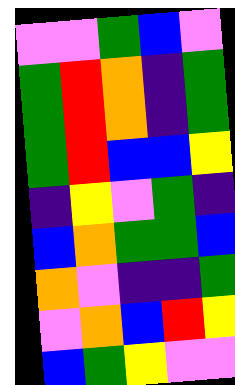[["violet", "violet", "green", "blue", "violet"], ["green", "red", "orange", "indigo", "green"], ["green", "red", "orange", "indigo", "green"], ["green", "red", "blue", "blue", "yellow"], ["indigo", "yellow", "violet", "green", "indigo"], ["blue", "orange", "green", "green", "blue"], ["orange", "violet", "indigo", "indigo", "green"], ["violet", "orange", "blue", "red", "yellow"], ["blue", "green", "yellow", "violet", "violet"]]